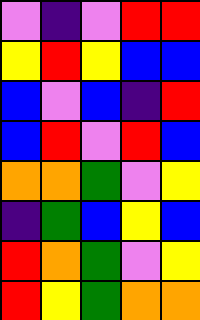[["violet", "indigo", "violet", "red", "red"], ["yellow", "red", "yellow", "blue", "blue"], ["blue", "violet", "blue", "indigo", "red"], ["blue", "red", "violet", "red", "blue"], ["orange", "orange", "green", "violet", "yellow"], ["indigo", "green", "blue", "yellow", "blue"], ["red", "orange", "green", "violet", "yellow"], ["red", "yellow", "green", "orange", "orange"]]